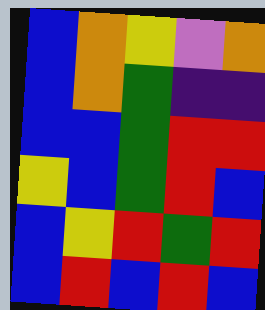[["blue", "orange", "yellow", "violet", "orange"], ["blue", "orange", "green", "indigo", "indigo"], ["blue", "blue", "green", "red", "red"], ["yellow", "blue", "green", "red", "blue"], ["blue", "yellow", "red", "green", "red"], ["blue", "red", "blue", "red", "blue"]]